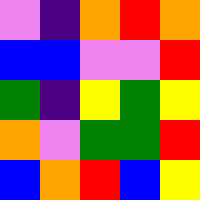[["violet", "indigo", "orange", "red", "orange"], ["blue", "blue", "violet", "violet", "red"], ["green", "indigo", "yellow", "green", "yellow"], ["orange", "violet", "green", "green", "red"], ["blue", "orange", "red", "blue", "yellow"]]